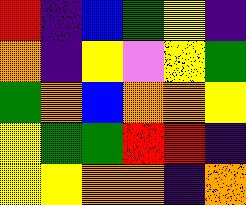[["red", "indigo", "blue", "green", "yellow", "indigo"], ["orange", "indigo", "yellow", "violet", "yellow", "green"], ["green", "orange", "blue", "orange", "orange", "yellow"], ["yellow", "green", "green", "red", "red", "indigo"], ["yellow", "yellow", "orange", "orange", "indigo", "orange"]]